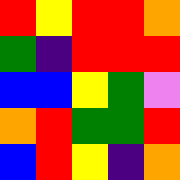[["red", "yellow", "red", "red", "orange"], ["green", "indigo", "red", "red", "red"], ["blue", "blue", "yellow", "green", "violet"], ["orange", "red", "green", "green", "red"], ["blue", "red", "yellow", "indigo", "orange"]]